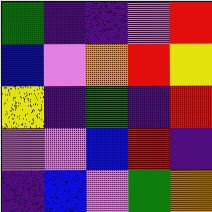[["green", "indigo", "indigo", "violet", "red"], ["blue", "violet", "orange", "red", "yellow"], ["yellow", "indigo", "green", "indigo", "red"], ["violet", "violet", "blue", "red", "indigo"], ["indigo", "blue", "violet", "green", "orange"]]